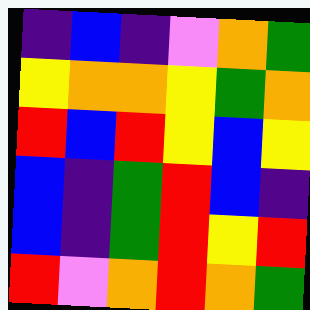[["indigo", "blue", "indigo", "violet", "orange", "green"], ["yellow", "orange", "orange", "yellow", "green", "orange"], ["red", "blue", "red", "yellow", "blue", "yellow"], ["blue", "indigo", "green", "red", "blue", "indigo"], ["blue", "indigo", "green", "red", "yellow", "red"], ["red", "violet", "orange", "red", "orange", "green"]]